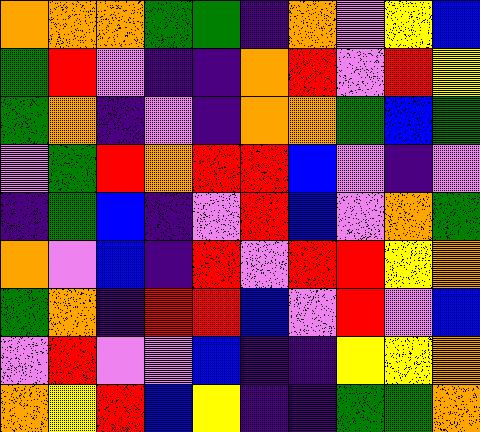[["orange", "orange", "orange", "green", "green", "indigo", "orange", "violet", "yellow", "blue"], ["green", "red", "violet", "indigo", "indigo", "orange", "red", "violet", "red", "yellow"], ["green", "orange", "indigo", "violet", "indigo", "orange", "orange", "green", "blue", "green"], ["violet", "green", "red", "orange", "red", "red", "blue", "violet", "indigo", "violet"], ["indigo", "green", "blue", "indigo", "violet", "red", "blue", "violet", "orange", "green"], ["orange", "violet", "blue", "indigo", "red", "violet", "red", "red", "yellow", "orange"], ["green", "orange", "indigo", "red", "red", "blue", "violet", "red", "violet", "blue"], ["violet", "red", "violet", "violet", "blue", "indigo", "indigo", "yellow", "yellow", "orange"], ["orange", "yellow", "red", "blue", "yellow", "indigo", "indigo", "green", "green", "orange"]]